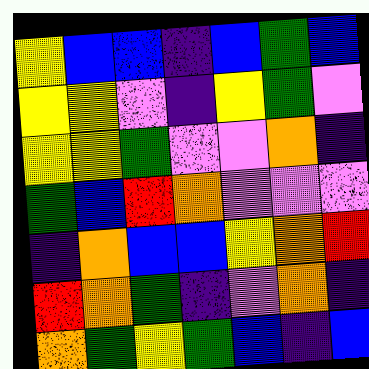[["yellow", "blue", "blue", "indigo", "blue", "green", "blue"], ["yellow", "yellow", "violet", "indigo", "yellow", "green", "violet"], ["yellow", "yellow", "green", "violet", "violet", "orange", "indigo"], ["green", "blue", "red", "orange", "violet", "violet", "violet"], ["indigo", "orange", "blue", "blue", "yellow", "orange", "red"], ["red", "orange", "green", "indigo", "violet", "orange", "indigo"], ["orange", "green", "yellow", "green", "blue", "indigo", "blue"]]